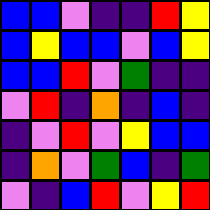[["blue", "blue", "violet", "indigo", "indigo", "red", "yellow"], ["blue", "yellow", "blue", "blue", "violet", "blue", "yellow"], ["blue", "blue", "red", "violet", "green", "indigo", "indigo"], ["violet", "red", "indigo", "orange", "indigo", "blue", "indigo"], ["indigo", "violet", "red", "violet", "yellow", "blue", "blue"], ["indigo", "orange", "violet", "green", "blue", "indigo", "green"], ["violet", "indigo", "blue", "red", "violet", "yellow", "red"]]